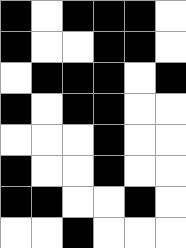[["black", "white", "black", "black", "black", "white"], ["black", "white", "white", "black", "black", "white"], ["white", "black", "black", "black", "white", "black"], ["black", "white", "black", "black", "white", "white"], ["white", "white", "white", "black", "white", "white"], ["black", "white", "white", "black", "white", "white"], ["black", "black", "white", "white", "black", "white"], ["white", "white", "black", "white", "white", "white"]]